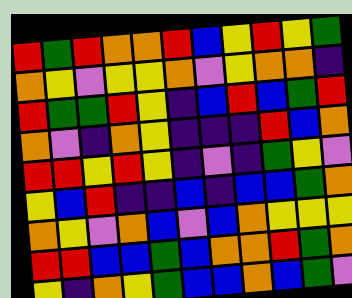[["red", "green", "red", "orange", "orange", "red", "blue", "yellow", "red", "yellow", "green"], ["orange", "yellow", "violet", "yellow", "yellow", "orange", "violet", "yellow", "orange", "orange", "indigo"], ["red", "green", "green", "red", "yellow", "indigo", "blue", "red", "blue", "green", "red"], ["orange", "violet", "indigo", "orange", "yellow", "indigo", "indigo", "indigo", "red", "blue", "orange"], ["red", "red", "yellow", "red", "yellow", "indigo", "violet", "indigo", "green", "yellow", "violet"], ["yellow", "blue", "red", "indigo", "indigo", "blue", "indigo", "blue", "blue", "green", "orange"], ["orange", "yellow", "violet", "orange", "blue", "violet", "blue", "orange", "yellow", "yellow", "yellow"], ["red", "red", "blue", "blue", "green", "blue", "orange", "orange", "red", "green", "orange"], ["yellow", "indigo", "orange", "yellow", "green", "blue", "blue", "orange", "blue", "green", "violet"]]